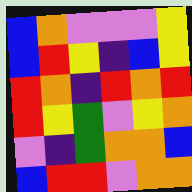[["blue", "orange", "violet", "violet", "violet", "yellow"], ["blue", "red", "yellow", "indigo", "blue", "yellow"], ["red", "orange", "indigo", "red", "orange", "red"], ["red", "yellow", "green", "violet", "yellow", "orange"], ["violet", "indigo", "green", "orange", "orange", "blue"], ["blue", "red", "red", "violet", "orange", "orange"]]